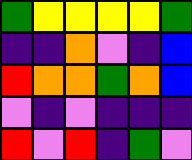[["green", "yellow", "yellow", "yellow", "yellow", "green"], ["indigo", "indigo", "orange", "violet", "indigo", "blue"], ["red", "orange", "orange", "green", "orange", "blue"], ["violet", "indigo", "violet", "indigo", "indigo", "indigo"], ["red", "violet", "red", "indigo", "green", "violet"]]